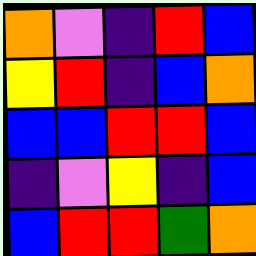[["orange", "violet", "indigo", "red", "blue"], ["yellow", "red", "indigo", "blue", "orange"], ["blue", "blue", "red", "red", "blue"], ["indigo", "violet", "yellow", "indigo", "blue"], ["blue", "red", "red", "green", "orange"]]